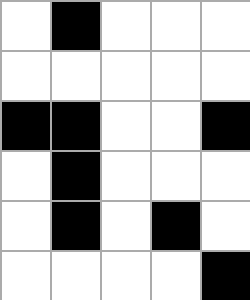[["white", "black", "white", "white", "white"], ["white", "white", "white", "white", "white"], ["black", "black", "white", "white", "black"], ["white", "black", "white", "white", "white"], ["white", "black", "white", "black", "white"], ["white", "white", "white", "white", "black"]]